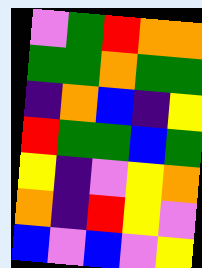[["violet", "green", "red", "orange", "orange"], ["green", "green", "orange", "green", "green"], ["indigo", "orange", "blue", "indigo", "yellow"], ["red", "green", "green", "blue", "green"], ["yellow", "indigo", "violet", "yellow", "orange"], ["orange", "indigo", "red", "yellow", "violet"], ["blue", "violet", "blue", "violet", "yellow"]]